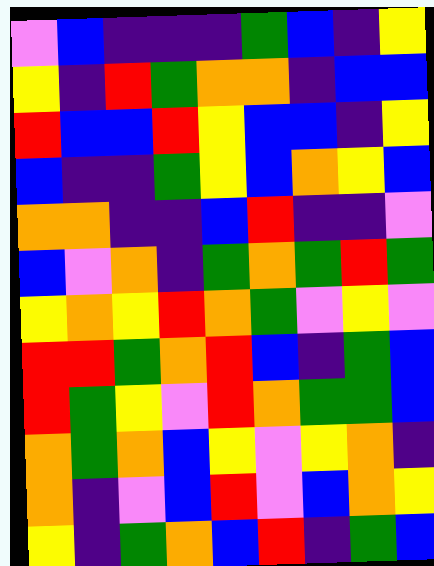[["violet", "blue", "indigo", "indigo", "indigo", "green", "blue", "indigo", "yellow"], ["yellow", "indigo", "red", "green", "orange", "orange", "indigo", "blue", "blue"], ["red", "blue", "blue", "red", "yellow", "blue", "blue", "indigo", "yellow"], ["blue", "indigo", "indigo", "green", "yellow", "blue", "orange", "yellow", "blue"], ["orange", "orange", "indigo", "indigo", "blue", "red", "indigo", "indigo", "violet"], ["blue", "violet", "orange", "indigo", "green", "orange", "green", "red", "green"], ["yellow", "orange", "yellow", "red", "orange", "green", "violet", "yellow", "violet"], ["red", "red", "green", "orange", "red", "blue", "indigo", "green", "blue"], ["red", "green", "yellow", "violet", "red", "orange", "green", "green", "blue"], ["orange", "green", "orange", "blue", "yellow", "violet", "yellow", "orange", "indigo"], ["orange", "indigo", "violet", "blue", "red", "violet", "blue", "orange", "yellow"], ["yellow", "indigo", "green", "orange", "blue", "red", "indigo", "green", "blue"]]